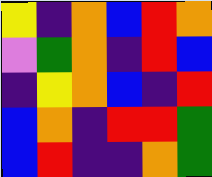[["yellow", "indigo", "orange", "blue", "red", "orange"], ["violet", "green", "orange", "indigo", "red", "blue"], ["indigo", "yellow", "orange", "blue", "indigo", "red"], ["blue", "orange", "indigo", "red", "red", "green"], ["blue", "red", "indigo", "indigo", "orange", "green"]]